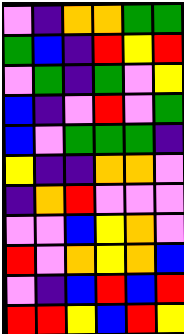[["violet", "indigo", "orange", "orange", "green", "green"], ["green", "blue", "indigo", "red", "yellow", "red"], ["violet", "green", "indigo", "green", "violet", "yellow"], ["blue", "indigo", "violet", "red", "violet", "green"], ["blue", "violet", "green", "green", "green", "indigo"], ["yellow", "indigo", "indigo", "orange", "orange", "violet"], ["indigo", "orange", "red", "violet", "violet", "violet"], ["violet", "violet", "blue", "yellow", "orange", "violet"], ["red", "violet", "orange", "yellow", "orange", "blue"], ["violet", "indigo", "blue", "red", "blue", "red"], ["red", "red", "yellow", "blue", "red", "yellow"]]